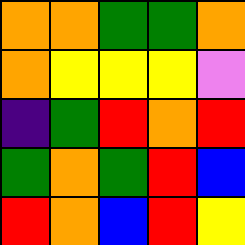[["orange", "orange", "green", "green", "orange"], ["orange", "yellow", "yellow", "yellow", "violet"], ["indigo", "green", "red", "orange", "red"], ["green", "orange", "green", "red", "blue"], ["red", "orange", "blue", "red", "yellow"]]